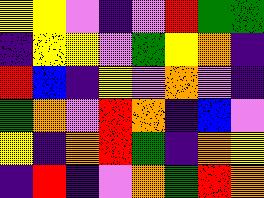[["yellow", "yellow", "violet", "indigo", "violet", "red", "green", "green"], ["indigo", "yellow", "yellow", "violet", "green", "yellow", "orange", "indigo"], ["red", "blue", "indigo", "yellow", "violet", "orange", "violet", "indigo"], ["green", "orange", "violet", "red", "orange", "indigo", "blue", "violet"], ["yellow", "indigo", "orange", "red", "green", "indigo", "orange", "yellow"], ["indigo", "red", "indigo", "violet", "orange", "green", "red", "orange"]]